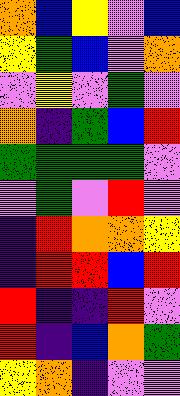[["orange", "blue", "yellow", "violet", "blue"], ["yellow", "green", "blue", "violet", "orange"], ["violet", "yellow", "violet", "green", "violet"], ["orange", "indigo", "green", "blue", "red"], ["green", "green", "green", "green", "violet"], ["violet", "green", "violet", "red", "violet"], ["indigo", "red", "orange", "orange", "yellow"], ["indigo", "red", "red", "blue", "red"], ["red", "indigo", "indigo", "red", "violet"], ["red", "indigo", "blue", "orange", "green"], ["yellow", "orange", "indigo", "violet", "violet"]]